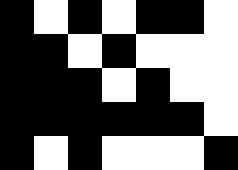[["black", "white", "black", "white", "black", "black", "white"], ["black", "black", "white", "black", "white", "white", "white"], ["black", "black", "black", "white", "black", "white", "white"], ["black", "black", "black", "black", "black", "black", "white"], ["black", "white", "black", "white", "white", "white", "black"]]